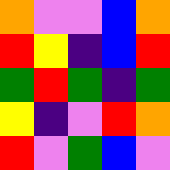[["orange", "violet", "violet", "blue", "orange"], ["red", "yellow", "indigo", "blue", "red"], ["green", "red", "green", "indigo", "green"], ["yellow", "indigo", "violet", "red", "orange"], ["red", "violet", "green", "blue", "violet"]]